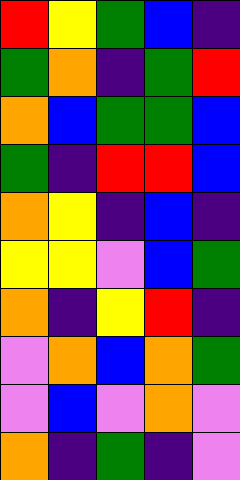[["red", "yellow", "green", "blue", "indigo"], ["green", "orange", "indigo", "green", "red"], ["orange", "blue", "green", "green", "blue"], ["green", "indigo", "red", "red", "blue"], ["orange", "yellow", "indigo", "blue", "indigo"], ["yellow", "yellow", "violet", "blue", "green"], ["orange", "indigo", "yellow", "red", "indigo"], ["violet", "orange", "blue", "orange", "green"], ["violet", "blue", "violet", "orange", "violet"], ["orange", "indigo", "green", "indigo", "violet"]]